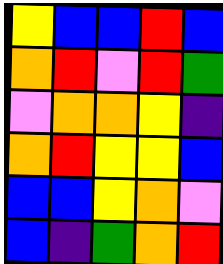[["yellow", "blue", "blue", "red", "blue"], ["orange", "red", "violet", "red", "green"], ["violet", "orange", "orange", "yellow", "indigo"], ["orange", "red", "yellow", "yellow", "blue"], ["blue", "blue", "yellow", "orange", "violet"], ["blue", "indigo", "green", "orange", "red"]]